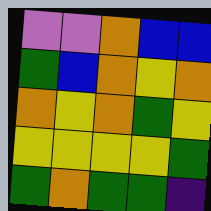[["violet", "violet", "orange", "blue", "blue"], ["green", "blue", "orange", "yellow", "orange"], ["orange", "yellow", "orange", "green", "yellow"], ["yellow", "yellow", "yellow", "yellow", "green"], ["green", "orange", "green", "green", "indigo"]]